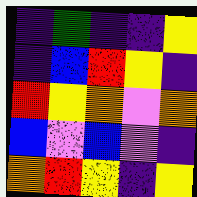[["indigo", "green", "indigo", "indigo", "yellow"], ["indigo", "blue", "red", "yellow", "indigo"], ["red", "yellow", "orange", "violet", "orange"], ["blue", "violet", "blue", "violet", "indigo"], ["orange", "red", "yellow", "indigo", "yellow"]]